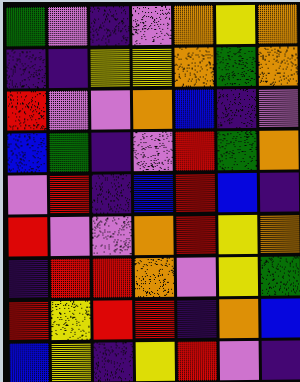[["green", "violet", "indigo", "violet", "orange", "yellow", "orange"], ["indigo", "indigo", "yellow", "yellow", "orange", "green", "orange"], ["red", "violet", "violet", "orange", "blue", "indigo", "violet"], ["blue", "green", "indigo", "violet", "red", "green", "orange"], ["violet", "red", "indigo", "blue", "red", "blue", "indigo"], ["red", "violet", "violet", "orange", "red", "yellow", "orange"], ["indigo", "red", "red", "orange", "violet", "yellow", "green"], ["red", "yellow", "red", "red", "indigo", "orange", "blue"], ["blue", "yellow", "indigo", "yellow", "red", "violet", "indigo"]]